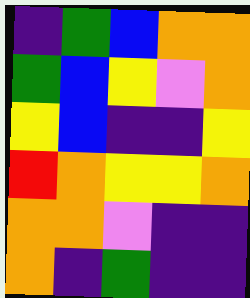[["indigo", "green", "blue", "orange", "orange"], ["green", "blue", "yellow", "violet", "orange"], ["yellow", "blue", "indigo", "indigo", "yellow"], ["red", "orange", "yellow", "yellow", "orange"], ["orange", "orange", "violet", "indigo", "indigo"], ["orange", "indigo", "green", "indigo", "indigo"]]